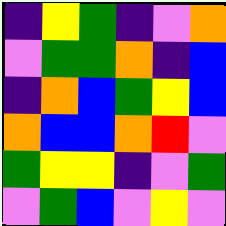[["indigo", "yellow", "green", "indigo", "violet", "orange"], ["violet", "green", "green", "orange", "indigo", "blue"], ["indigo", "orange", "blue", "green", "yellow", "blue"], ["orange", "blue", "blue", "orange", "red", "violet"], ["green", "yellow", "yellow", "indigo", "violet", "green"], ["violet", "green", "blue", "violet", "yellow", "violet"]]